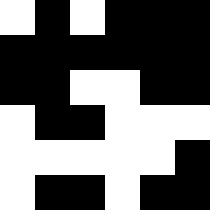[["white", "black", "white", "black", "black", "black"], ["black", "black", "black", "black", "black", "black"], ["black", "black", "white", "white", "black", "black"], ["white", "black", "black", "white", "white", "white"], ["white", "white", "white", "white", "white", "black"], ["white", "black", "black", "white", "black", "black"]]